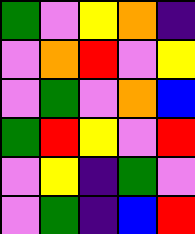[["green", "violet", "yellow", "orange", "indigo"], ["violet", "orange", "red", "violet", "yellow"], ["violet", "green", "violet", "orange", "blue"], ["green", "red", "yellow", "violet", "red"], ["violet", "yellow", "indigo", "green", "violet"], ["violet", "green", "indigo", "blue", "red"]]